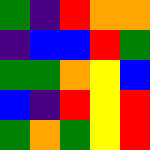[["green", "indigo", "red", "orange", "orange"], ["indigo", "blue", "blue", "red", "green"], ["green", "green", "orange", "yellow", "blue"], ["blue", "indigo", "red", "yellow", "red"], ["green", "orange", "green", "yellow", "red"]]